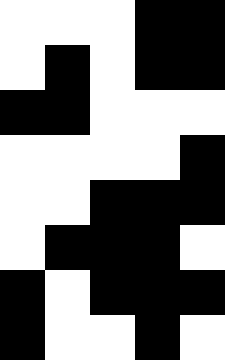[["white", "white", "white", "black", "black"], ["white", "black", "white", "black", "black"], ["black", "black", "white", "white", "white"], ["white", "white", "white", "white", "black"], ["white", "white", "black", "black", "black"], ["white", "black", "black", "black", "white"], ["black", "white", "black", "black", "black"], ["black", "white", "white", "black", "white"]]